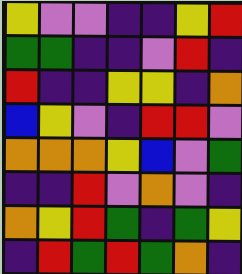[["yellow", "violet", "violet", "indigo", "indigo", "yellow", "red"], ["green", "green", "indigo", "indigo", "violet", "red", "indigo"], ["red", "indigo", "indigo", "yellow", "yellow", "indigo", "orange"], ["blue", "yellow", "violet", "indigo", "red", "red", "violet"], ["orange", "orange", "orange", "yellow", "blue", "violet", "green"], ["indigo", "indigo", "red", "violet", "orange", "violet", "indigo"], ["orange", "yellow", "red", "green", "indigo", "green", "yellow"], ["indigo", "red", "green", "red", "green", "orange", "indigo"]]